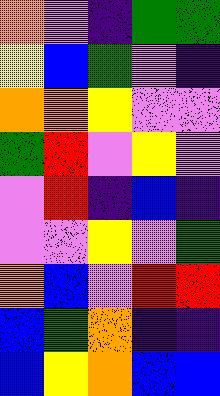[["orange", "violet", "indigo", "green", "green"], ["yellow", "blue", "green", "violet", "indigo"], ["orange", "orange", "yellow", "violet", "violet"], ["green", "red", "violet", "yellow", "violet"], ["violet", "red", "indigo", "blue", "indigo"], ["violet", "violet", "yellow", "violet", "green"], ["orange", "blue", "violet", "red", "red"], ["blue", "green", "orange", "indigo", "indigo"], ["blue", "yellow", "orange", "blue", "blue"]]